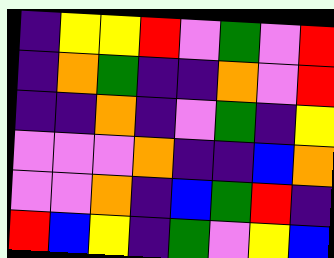[["indigo", "yellow", "yellow", "red", "violet", "green", "violet", "red"], ["indigo", "orange", "green", "indigo", "indigo", "orange", "violet", "red"], ["indigo", "indigo", "orange", "indigo", "violet", "green", "indigo", "yellow"], ["violet", "violet", "violet", "orange", "indigo", "indigo", "blue", "orange"], ["violet", "violet", "orange", "indigo", "blue", "green", "red", "indigo"], ["red", "blue", "yellow", "indigo", "green", "violet", "yellow", "blue"]]